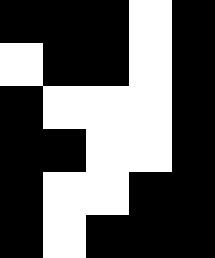[["black", "black", "black", "white", "black"], ["white", "black", "black", "white", "black"], ["black", "white", "white", "white", "black"], ["black", "black", "white", "white", "black"], ["black", "white", "white", "black", "black"], ["black", "white", "black", "black", "black"]]